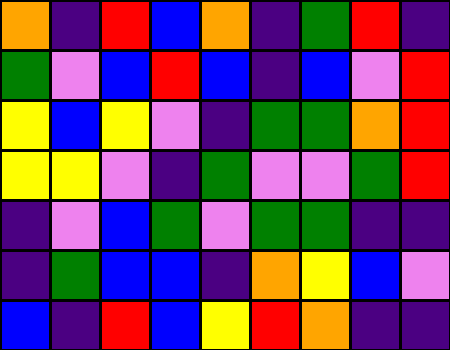[["orange", "indigo", "red", "blue", "orange", "indigo", "green", "red", "indigo"], ["green", "violet", "blue", "red", "blue", "indigo", "blue", "violet", "red"], ["yellow", "blue", "yellow", "violet", "indigo", "green", "green", "orange", "red"], ["yellow", "yellow", "violet", "indigo", "green", "violet", "violet", "green", "red"], ["indigo", "violet", "blue", "green", "violet", "green", "green", "indigo", "indigo"], ["indigo", "green", "blue", "blue", "indigo", "orange", "yellow", "blue", "violet"], ["blue", "indigo", "red", "blue", "yellow", "red", "orange", "indigo", "indigo"]]